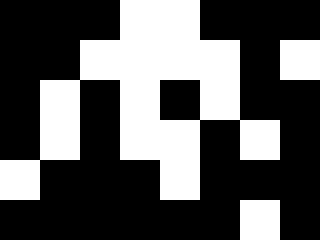[["black", "black", "black", "white", "white", "black", "black", "black"], ["black", "black", "white", "white", "white", "white", "black", "white"], ["black", "white", "black", "white", "black", "white", "black", "black"], ["black", "white", "black", "white", "white", "black", "white", "black"], ["white", "black", "black", "black", "white", "black", "black", "black"], ["black", "black", "black", "black", "black", "black", "white", "black"]]